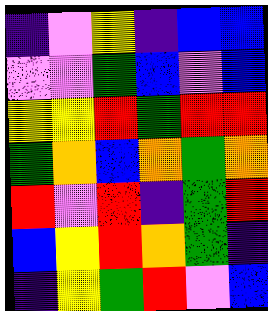[["indigo", "violet", "yellow", "indigo", "blue", "blue"], ["violet", "violet", "green", "blue", "violet", "blue"], ["yellow", "yellow", "red", "green", "red", "red"], ["green", "orange", "blue", "orange", "green", "orange"], ["red", "violet", "red", "indigo", "green", "red"], ["blue", "yellow", "red", "orange", "green", "indigo"], ["indigo", "yellow", "green", "red", "violet", "blue"]]